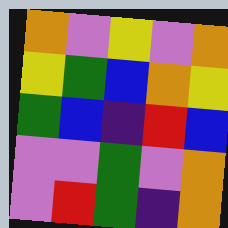[["orange", "violet", "yellow", "violet", "orange"], ["yellow", "green", "blue", "orange", "yellow"], ["green", "blue", "indigo", "red", "blue"], ["violet", "violet", "green", "violet", "orange"], ["violet", "red", "green", "indigo", "orange"]]